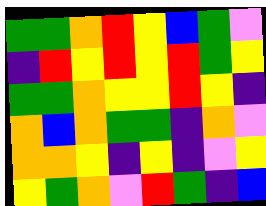[["green", "green", "orange", "red", "yellow", "blue", "green", "violet"], ["indigo", "red", "yellow", "red", "yellow", "red", "green", "yellow"], ["green", "green", "orange", "yellow", "yellow", "red", "yellow", "indigo"], ["orange", "blue", "orange", "green", "green", "indigo", "orange", "violet"], ["orange", "orange", "yellow", "indigo", "yellow", "indigo", "violet", "yellow"], ["yellow", "green", "orange", "violet", "red", "green", "indigo", "blue"]]